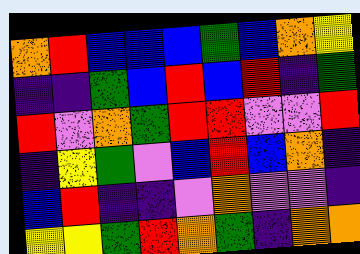[["orange", "red", "blue", "blue", "blue", "green", "blue", "orange", "yellow"], ["indigo", "indigo", "green", "blue", "red", "blue", "red", "indigo", "green"], ["red", "violet", "orange", "green", "red", "red", "violet", "violet", "red"], ["indigo", "yellow", "green", "violet", "blue", "red", "blue", "orange", "indigo"], ["blue", "red", "indigo", "indigo", "violet", "orange", "violet", "violet", "indigo"], ["yellow", "yellow", "green", "red", "orange", "green", "indigo", "orange", "orange"]]